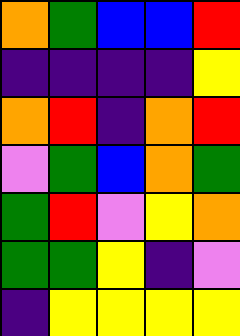[["orange", "green", "blue", "blue", "red"], ["indigo", "indigo", "indigo", "indigo", "yellow"], ["orange", "red", "indigo", "orange", "red"], ["violet", "green", "blue", "orange", "green"], ["green", "red", "violet", "yellow", "orange"], ["green", "green", "yellow", "indigo", "violet"], ["indigo", "yellow", "yellow", "yellow", "yellow"]]